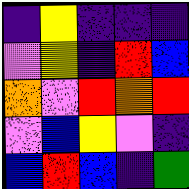[["indigo", "yellow", "indigo", "indigo", "indigo"], ["violet", "yellow", "indigo", "red", "blue"], ["orange", "violet", "red", "orange", "red"], ["violet", "blue", "yellow", "violet", "indigo"], ["blue", "red", "blue", "indigo", "green"]]